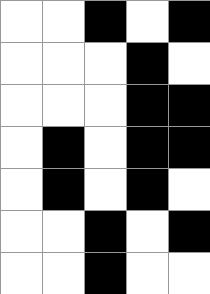[["white", "white", "black", "white", "black"], ["white", "white", "white", "black", "white"], ["white", "white", "white", "black", "black"], ["white", "black", "white", "black", "black"], ["white", "black", "white", "black", "white"], ["white", "white", "black", "white", "black"], ["white", "white", "black", "white", "white"]]